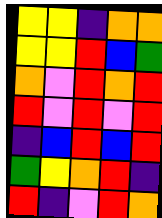[["yellow", "yellow", "indigo", "orange", "orange"], ["yellow", "yellow", "red", "blue", "green"], ["orange", "violet", "red", "orange", "red"], ["red", "violet", "red", "violet", "red"], ["indigo", "blue", "red", "blue", "red"], ["green", "yellow", "orange", "red", "indigo"], ["red", "indigo", "violet", "red", "orange"]]